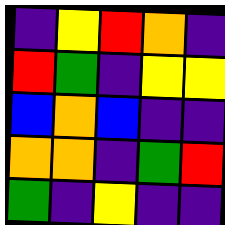[["indigo", "yellow", "red", "orange", "indigo"], ["red", "green", "indigo", "yellow", "yellow"], ["blue", "orange", "blue", "indigo", "indigo"], ["orange", "orange", "indigo", "green", "red"], ["green", "indigo", "yellow", "indigo", "indigo"]]